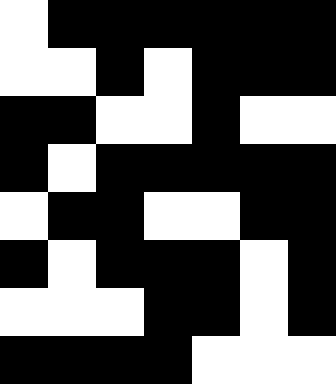[["white", "black", "black", "black", "black", "black", "black"], ["white", "white", "black", "white", "black", "black", "black"], ["black", "black", "white", "white", "black", "white", "white"], ["black", "white", "black", "black", "black", "black", "black"], ["white", "black", "black", "white", "white", "black", "black"], ["black", "white", "black", "black", "black", "white", "black"], ["white", "white", "white", "black", "black", "white", "black"], ["black", "black", "black", "black", "white", "white", "white"]]